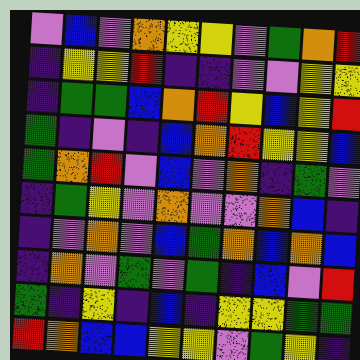[["violet", "blue", "violet", "orange", "yellow", "yellow", "violet", "green", "orange", "red"], ["indigo", "yellow", "yellow", "red", "indigo", "indigo", "violet", "violet", "yellow", "yellow"], ["indigo", "green", "green", "blue", "orange", "red", "yellow", "blue", "yellow", "red"], ["green", "indigo", "violet", "indigo", "blue", "orange", "red", "yellow", "yellow", "blue"], ["green", "orange", "red", "violet", "blue", "violet", "orange", "indigo", "green", "violet"], ["indigo", "green", "yellow", "violet", "orange", "violet", "violet", "orange", "blue", "indigo"], ["indigo", "violet", "orange", "violet", "blue", "green", "orange", "blue", "orange", "blue"], ["indigo", "orange", "violet", "green", "violet", "green", "indigo", "blue", "violet", "red"], ["green", "indigo", "yellow", "indigo", "blue", "indigo", "yellow", "yellow", "green", "green"], ["red", "orange", "blue", "blue", "yellow", "yellow", "violet", "green", "yellow", "indigo"]]